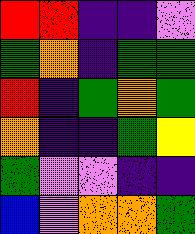[["red", "red", "indigo", "indigo", "violet"], ["green", "orange", "indigo", "green", "green"], ["red", "indigo", "green", "orange", "green"], ["orange", "indigo", "indigo", "green", "yellow"], ["green", "violet", "violet", "indigo", "indigo"], ["blue", "violet", "orange", "orange", "green"]]